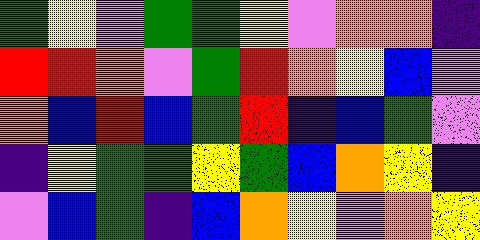[["green", "yellow", "violet", "green", "green", "yellow", "violet", "orange", "orange", "indigo"], ["red", "red", "orange", "violet", "green", "red", "orange", "yellow", "blue", "violet"], ["orange", "blue", "red", "blue", "green", "red", "indigo", "blue", "green", "violet"], ["indigo", "yellow", "green", "green", "yellow", "green", "blue", "orange", "yellow", "indigo"], ["violet", "blue", "green", "indigo", "blue", "orange", "yellow", "violet", "orange", "yellow"]]